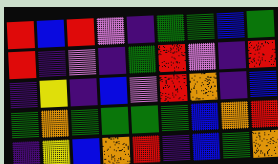[["red", "blue", "red", "violet", "indigo", "green", "green", "blue", "green"], ["red", "indigo", "violet", "indigo", "green", "red", "violet", "indigo", "red"], ["indigo", "yellow", "indigo", "blue", "violet", "red", "orange", "indigo", "blue"], ["green", "orange", "green", "green", "green", "green", "blue", "orange", "red"], ["indigo", "yellow", "blue", "orange", "red", "indigo", "blue", "green", "orange"]]